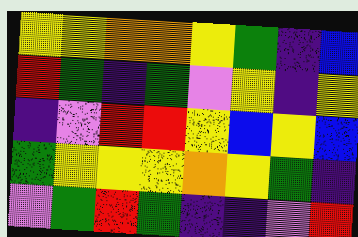[["yellow", "yellow", "orange", "orange", "yellow", "green", "indigo", "blue"], ["red", "green", "indigo", "green", "violet", "yellow", "indigo", "yellow"], ["indigo", "violet", "red", "red", "yellow", "blue", "yellow", "blue"], ["green", "yellow", "yellow", "yellow", "orange", "yellow", "green", "indigo"], ["violet", "green", "red", "green", "indigo", "indigo", "violet", "red"]]